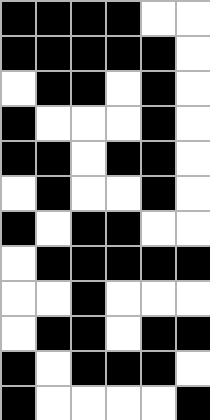[["black", "black", "black", "black", "white", "white"], ["black", "black", "black", "black", "black", "white"], ["white", "black", "black", "white", "black", "white"], ["black", "white", "white", "white", "black", "white"], ["black", "black", "white", "black", "black", "white"], ["white", "black", "white", "white", "black", "white"], ["black", "white", "black", "black", "white", "white"], ["white", "black", "black", "black", "black", "black"], ["white", "white", "black", "white", "white", "white"], ["white", "black", "black", "white", "black", "black"], ["black", "white", "black", "black", "black", "white"], ["black", "white", "white", "white", "white", "black"]]